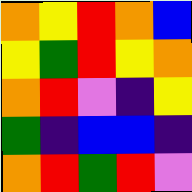[["orange", "yellow", "red", "orange", "blue"], ["yellow", "green", "red", "yellow", "orange"], ["orange", "red", "violet", "indigo", "yellow"], ["green", "indigo", "blue", "blue", "indigo"], ["orange", "red", "green", "red", "violet"]]